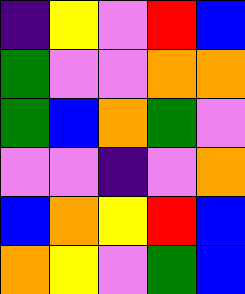[["indigo", "yellow", "violet", "red", "blue"], ["green", "violet", "violet", "orange", "orange"], ["green", "blue", "orange", "green", "violet"], ["violet", "violet", "indigo", "violet", "orange"], ["blue", "orange", "yellow", "red", "blue"], ["orange", "yellow", "violet", "green", "blue"]]